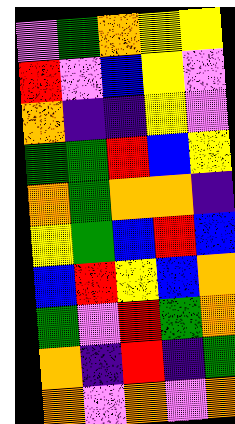[["violet", "green", "orange", "yellow", "yellow"], ["red", "violet", "blue", "yellow", "violet"], ["orange", "indigo", "indigo", "yellow", "violet"], ["green", "green", "red", "blue", "yellow"], ["orange", "green", "orange", "orange", "indigo"], ["yellow", "green", "blue", "red", "blue"], ["blue", "red", "yellow", "blue", "orange"], ["green", "violet", "red", "green", "orange"], ["orange", "indigo", "red", "indigo", "green"], ["orange", "violet", "orange", "violet", "orange"]]